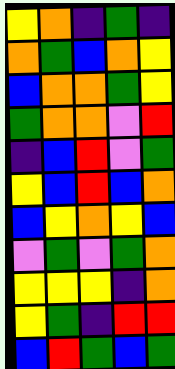[["yellow", "orange", "indigo", "green", "indigo"], ["orange", "green", "blue", "orange", "yellow"], ["blue", "orange", "orange", "green", "yellow"], ["green", "orange", "orange", "violet", "red"], ["indigo", "blue", "red", "violet", "green"], ["yellow", "blue", "red", "blue", "orange"], ["blue", "yellow", "orange", "yellow", "blue"], ["violet", "green", "violet", "green", "orange"], ["yellow", "yellow", "yellow", "indigo", "orange"], ["yellow", "green", "indigo", "red", "red"], ["blue", "red", "green", "blue", "green"]]